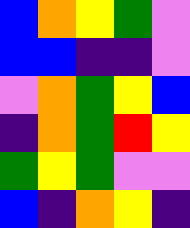[["blue", "orange", "yellow", "green", "violet"], ["blue", "blue", "indigo", "indigo", "violet"], ["violet", "orange", "green", "yellow", "blue"], ["indigo", "orange", "green", "red", "yellow"], ["green", "yellow", "green", "violet", "violet"], ["blue", "indigo", "orange", "yellow", "indigo"]]